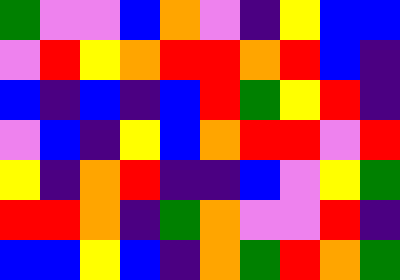[["green", "violet", "violet", "blue", "orange", "violet", "indigo", "yellow", "blue", "blue"], ["violet", "red", "yellow", "orange", "red", "red", "orange", "red", "blue", "indigo"], ["blue", "indigo", "blue", "indigo", "blue", "red", "green", "yellow", "red", "indigo"], ["violet", "blue", "indigo", "yellow", "blue", "orange", "red", "red", "violet", "red"], ["yellow", "indigo", "orange", "red", "indigo", "indigo", "blue", "violet", "yellow", "green"], ["red", "red", "orange", "indigo", "green", "orange", "violet", "violet", "red", "indigo"], ["blue", "blue", "yellow", "blue", "indigo", "orange", "green", "red", "orange", "green"]]